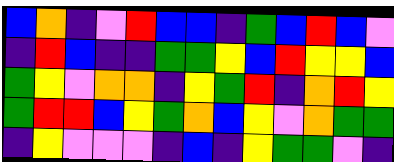[["blue", "orange", "indigo", "violet", "red", "blue", "blue", "indigo", "green", "blue", "red", "blue", "violet"], ["indigo", "red", "blue", "indigo", "indigo", "green", "green", "yellow", "blue", "red", "yellow", "yellow", "blue"], ["green", "yellow", "violet", "orange", "orange", "indigo", "yellow", "green", "red", "indigo", "orange", "red", "yellow"], ["green", "red", "red", "blue", "yellow", "green", "orange", "blue", "yellow", "violet", "orange", "green", "green"], ["indigo", "yellow", "violet", "violet", "violet", "indigo", "blue", "indigo", "yellow", "green", "green", "violet", "indigo"]]